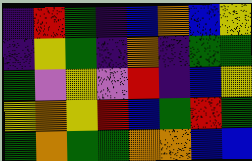[["indigo", "red", "green", "indigo", "blue", "orange", "blue", "yellow"], ["indigo", "yellow", "green", "indigo", "orange", "indigo", "green", "green"], ["green", "violet", "yellow", "violet", "red", "indigo", "blue", "yellow"], ["yellow", "orange", "yellow", "red", "blue", "green", "red", "green"], ["green", "orange", "green", "green", "orange", "orange", "blue", "blue"]]